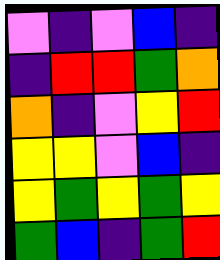[["violet", "indigo", "violet", "blue", "indigo"], ["indigo", "red", "red", "green", "orange"], ["orange", "indigo", "violet", "yellow", "red"], ["yellow", "yellow", "violet", "blue", "indigo"], ["yellow", "green", "yellow", "green", "yellow"], ["green", "blue", "indigo", "green", "red"]]